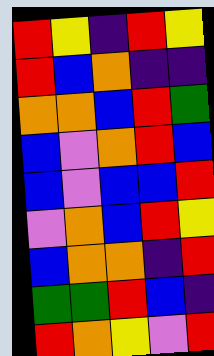[["red", "yellow", "indigo", "red", "yellow"], ["red", "blue", "orange", "indigo", "indigo"], ["orange", "orange", "blue", "red", "green"], ["blue", "violet", "orange", "red", "blue"], ["blue", "violet", "blue", "blue", "red"], ["violet", "orange", "blue", "red", "yellow"], ["blue", "orange", "orange", "indigo", "red"], ["green", "green", "red", "blue", "indigo"], ["red", "orange", "yellow", "violet", "red"]]